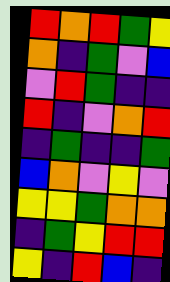[["red", "orange", "red", "green", "yellow"], ["orange", "indigo", "green", "violet", "blue"], ["violet", "red", "green", "indigo", "indigo"], ["red", "indigo", "violet", "orange", "red"], ["indigo", "green", "indigo", "indigo", "green"], ["blue", "orange", "violet", "yellow", "violet"], ["yellow", "yellow", "green", "orange", "orange"], ["indigo", "green", "yellow", "red", "red"], ["yellow", "indigo", "red", "blue", "indigo"]]